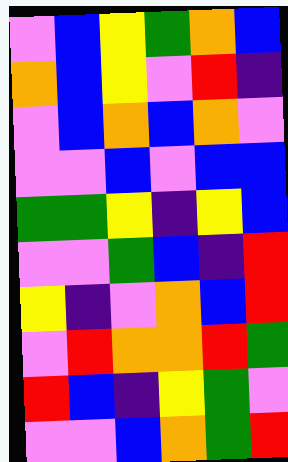[["violet", "blue", "yellow", "green", "orange", "blue"], ["orange", "blue", "yellow", "violet", "red", "indigo"], ["violet", "blue", "orange", "blue", "orange", "violet"], ["violet", "violet", "blue", "violet", "blue", "blue"], ["green", "green", "yellow", "indigo", "yellow", "blue"], ["violet", "violet", "green", "blue", "indigo", "red"], ["yellow", "indigo", "violet", "orange", "blue", "red"], ["violet", "red", "orange", "orange", "red", "green"], ["red", "blue", "indigo", "yellow", "green", "violet"], ["violet", "violet", "blue", "orange", "green", "red"]]